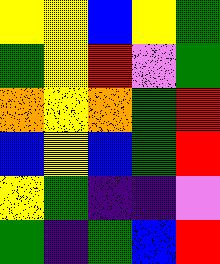[["yellow", "yellow", "blue", "yellow", "green"], ["green", "yellow", "red", "violet", "green"], ["orange", "yellow", "orange", "green", "red"], ["blue", "yellow", "blue", "green", "red"], ["yellow", "green", "indigo", "indigo", "violet"], ["green", "indigo", "green", "blue", "red"]]